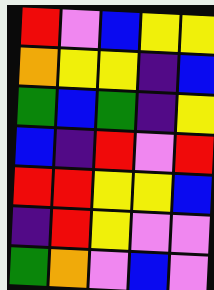[["red", "violet", "blue", "yellow", "yellow"], ["orange", "yellow", "yellow", "indigo", "blue"], ["green", "blue", "green", "indigo", "yellow"], ["blue", "indigo", "red", "violet", "red"], ["red", "red", "yellow", "yellow", "blue"], ["indigo", "red", "yellow", "violet", "violet"], ["green", "orange", "violet", "blue", "violet"]]